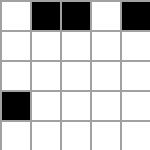[["white", "black", "black", "white", "black"], ["white", "white", "white", "white", "white"], ["white", "white", "white", "white", "white"], ["black", "white", "white", "white", "white"], ["white", "white", "white", "white", "white"]]